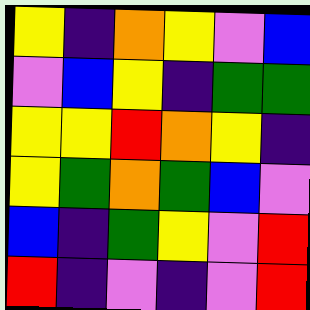[["yellow", "indigo", "orange", "yellow", "violet", "blue"], ["violet", "blue", "yellow", "indigo", "green", "green"], ["yellow", "yellow", "red", "orange", "yellow", "indigo"], ["yellow", "green", "orange", "green", "blue", "violet"], ["blue", "indigo", "green", "yellow", "violet", "red"], ["red", "indigo", "violet", "indigo", "violet", "red"]]